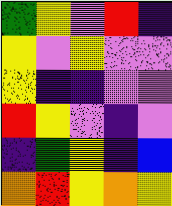[["green", "yellow", "violet", "red", "indigo"], ["yellow", "violet", "yellow", "violet", "violet"], ["yellow", "indigo", "indigo", "violet", "violet"], ["red", "yellow", "violet", "indigo", "violet"], ["indigo", "green", "yellow", "indigo", "blue"], ["orange", "red", "yellow", "orange", "yellow"]]